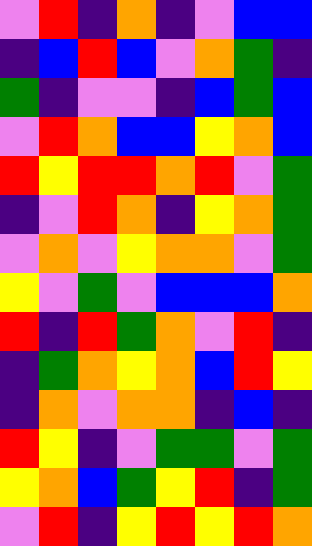[["violet", "red", "indigo", "orange", "indigo", "violet", "blue", "blue"], ["indigo", "blue", "red", "blue", "violet", "orange", "green", "indigo"], ["green", "indigo", "violet", "violet", "indigo", "blue", "green", "blue"], ["violet", "red", "orange", "blue", "blue", "yellow", "orange", "blue"], ["red", "yellow", "red", "red", "orange", "red", "violet", "green"], ["indigo", "violet", "red", "orange", "indigo", "yellow", "orange", "green"], ["violet", "orange", "violet", "yellow", "orange", "orange", "violet", "green"], ["yellow", "violet", "green", "violet", "blue", "blue", "blue", "orange"], ["red", "indigo", "red", "green", "orange", "violet", "red", "indigo"], ["indigo", "green", "orange", "yellow", "orange", "blue", "red", "yellow"], ["indigo", "orange", "violet", "orange", "orange", "indigo", "blue", "indigo"], ["red", "yellow", "indigo", "violet", "green", "green", "violet", "green"], ["yellow", "orange", "blue", "green", "yellow", "red", "indigo", "green"], ["violet", "red", "indigo", "yellow", "red", "yellow", "red", "orange"]]